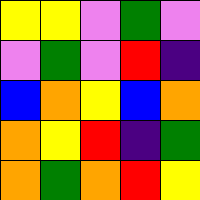[["yellow", "yellow", "violet", "green", "violet"], ["violet", "green", "violet", "red", "indigo"], ["blue", "orange", "yellow", "blue", "orange"], ["orange", "yellow", "red", "indigo", "green"], ["orange", "green", "orange", "red", "yellow"]]